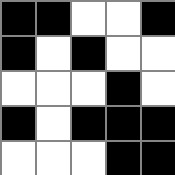[["black", "black", "white", "white", "black"], ["black", "white", "black", "white", "white"], ["white", "white", "white", "black", "white"], ["black", "white", "black", "black", "black"], ["white", "white", "white", "black", "black"]]